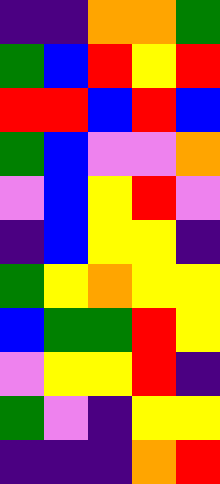[["indigo", "indigo", "orange", "orange", "green"], ["green", "blue", "red", "yellow", "red"], ["red", "red", "blue", "red", "blue"], ["green", "blue", "violet", "violet", "orange"], ["violet", "blue", "yellow", "red", "violet"], ["indigo", "blue", "yellow", "yellow", "indigo"], ["green", "yellow", "orange", "yellow", "yellow"], ["blue", "green", "green", "red", "yellow"], ["violet", "yellow", "yellow", "red", "indigo"], ["green", "violet", "indigo", "yellow", "yellow"], ["indigo", "indigo", "indigo", "orange", "red"]]